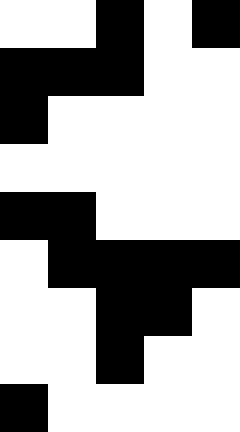[["white", "white", "black", "white", "black"], ["black", "black", "black", "white", "white"], ["black", "white", "white", "white", "white"], ["white", "white", "white", "white", "white"], ["black", "black", "white", "white", "white"], ["white", "black", "black", "black", "black"], ["white", "white", "black", "black", "white"], ["white", "white", "black", "white", "white"], ["black", "white", "white", "white", "white"]]